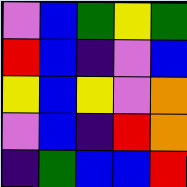[["violet", "blue", "green", "yellow", "green"], ["red", "blue", "indigo", "violet", "blue"], ["yellow", "blue", "yellow", "violet", "orange"], ["violet", "blue", "indigo", "red", "orange"], ["indigo", "green", "blue", "blue", "red"]]